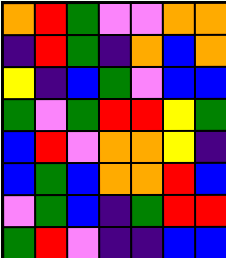[["orange", "red", "green", "violet", "violet", "orange", "orange"], ["indigo", "red", "green", "indigo", "orange", "blue", "orange"], ["yellow", "indigo", "blue", "green", "violet", "blue", "blue"], ["green", "violet", "green", "red", "red", "yellow", "green"], ["blue", "red", "violet", "orange", "orange", "yellow", "indigo"], ["blue", "green", "blue", "orange", "orange", "red", "blue"], ["violet", "green", "blue", "indigo", "green", "red", "red"], ["green", "red", "violet", "indigo", "indigo", "blue", "blue"]]